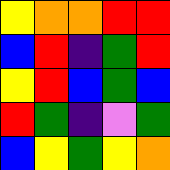[["yellow", "orange", "orange", "red", "red"], ["blue", "red", "indigo", "green", "red"], ["yellow", "red", "blue", "green", "blue"], ["red", "green", "indigo", "violet", "green"], ["blue", "yellow", "green", "yellow", "orange"]]